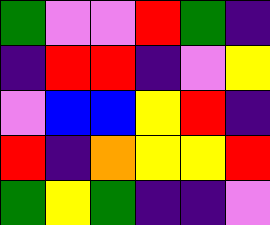[["green", "violet", "violet", "red", "green", "indigo"], ["indigo", "red", "red", "indigo", "violet", "yellow"], ["violet", "blue", "blue", "yellow", "red", "indigo"], ["red", "indigo", "orange", "yellow", "yellow", "red"], ["green", "yellow", "green", "indigo", "indigo", "violet"]]